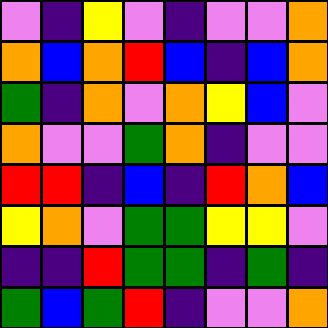[["violet", "indigo", "yellow", "violet", "indigo", "violet", "violet", "orange"], ["orange", "blue", "orange", "red", "blue", "indigo", "blue", "orange"], ["green", "indigo", "orange", "violet", "orange", "yellow", "blue", "violet"], ["orange", "violet", "violet", "green", "orange", "indigo", "violet", "violet"], ["red", "red", "indigo", "blue", "indigo", "red", "orange", "blue"], ["yellow", "orange", "violet", "green", "green", "yellow", "yellow", "violet"], ["indigo", "indigo", "red", "green", "green", "indigo", "green", "indigo"], ["green", "blue", "green", "red", "indigo", "violet", "violet", "orange"]]